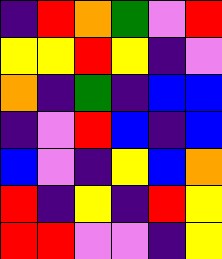[["indigo", "red", "orange", "green", "violet", "red"], ["yellow", "yellow", "red", "yellow", "indigo", "violet"], ["orange", "indigo", "green", "indigo", "blue", "blue"], ["indigo", "violet", "red", "blue", "indigo", "blue"], ["blue", "violet", "indigo", "yellow", "blue", "orange"], ["red", "indigo", "yellow", "indigo", "red", "yellow"], ["red", "red", "violet", "violet", "indigo", "yellow"]]